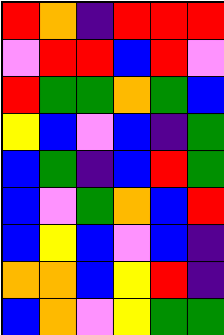[["red", "orange", "indigo", "red", "red", "red"], ["violet", "red", "red", "blue", "red", "violet"], ["red", "green", "green", "orange", "green", "blue"], ["yellow", "blue", "violet", "blue", "indigo", "green"], ["blue", "green", "indigo", "blue", "red", "green"], ["blue", "violet", "green", "orange", "blue", "red"], ["blue", "yellow", "blue", "violet", "blue", "indigo"], ["orange", "orange", "blue", "yellow", "red", "indigo"], ["blue", "orange", "violet", "yellow", "green", "green"]]